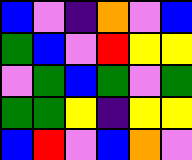[["blue", "violet", "indigo", "orange", "violet", "blue"], ["green", "blue", "violet", "red", "yellow", "yellow"], ["violet", "green", "blue", "green", "violet", "green"], ["green", "green", "yellow", "indigo", "yellow", "yellow"], ["blue", "red", "violet", "blue", "orange", "violet"]]